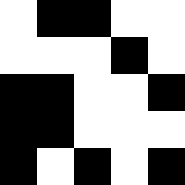[["white", "black", "black", "white", "white"], ["white", "white", "white", "black", "white"], ["black", "black", "white", "white", "black"], ["black", "black", "white", "white", "white"], ["black", "white", "black", "white", "black"]]